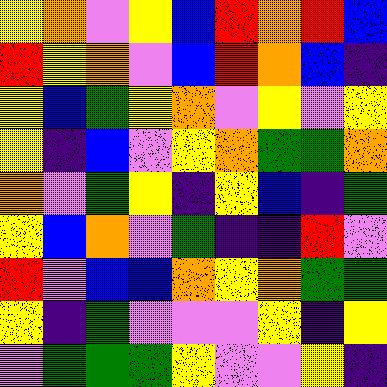[["yellow", "orange", "violet", "yellow", "blue", "red", "orange", "red", "blue"], ["red", "yellow", "orange", "violet", "blue", "red", "orange", "blue", "indigo"], ["yellow", "blue", "green", "yellow", "orange", "violet", "yellow", "violet", "yellow"], ["yellow", "indigo", "blue", "violet", "yellow", "orange", "green", "green", "orange"], ["orange", "violet", "green", "yellow", "indigo", "yellow", "blue", "indigo", "green"], ["yellow", "blue", "orange", "violet", "green", "indigo", "indigo", "red", "violet"], ["red", "violet", "blue", "blue", "orange", "yellow", "orange", "green", "green"], ["yellow", "indigo", "green", "violet", "violet", "violet", "yellow", "indigo", "yellow"], ["violet", "green", "green", "green", "yellow", "violet", "violet", "yellow", "indigo"]]